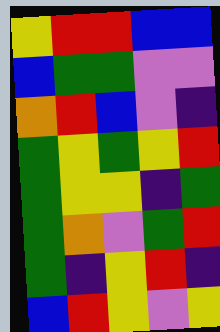[["yellow", "red", "red", "blue", "blue"], ["blue", "green", "green", "violet", "violet"], ["orange", "red", "blue", "violet", "indigo"], ["green", "yellow", "green", "yellow", "red"], ["green", "yellow", "yellow", "indigo", "green"], ["green", "orange", "violet", "green", "red"], ["green", "indigo", "yellow", "red", "indigo"], ["blue", "red", "yellow", "violet", "yellow"]]